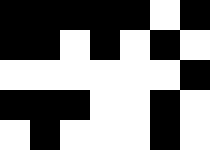[["black", "black", "black", "black", "black", "white", "black"], ["black", "black", "white", "black", "white", "black", "white"], ["white", "white", "white", "white", "white", "white", "black"], ["black", "black", "black", "white", "white", "black", "white"], ["white", "black", "white", "white", "white", "black", "white"]]